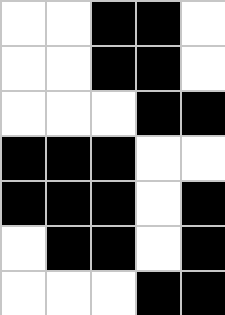[["white", "white", "black", "black", "white"], ["white", "white", "black", "black", "white"], ["white", "white", "white", "black", "black"], ["black", "black", "black", "white", "white"], ["black", "black", "black", "white", "black"], ["white", "black", "black", "white", "black"], ["white", "white", "white", "black", "black"]]